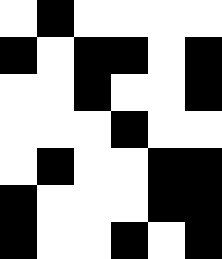[["white", "black", "white", "white", "white", "white"], ["black", "white", "black", "black", "white", "black"], ["white", "white", "black", "white", "white", "black"], ["white", "white", "white", "black", "white", "white"], ["white", "black", "white", "white", "black", "black"], ["black", "white", "white", "white", "black", "black"], ["black", "white", "white", "black", "white", "black"]]